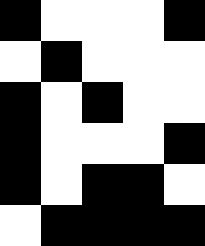[["black", "white", "white", "white", "black"], ["white", "black", "white", "white", "white"], ["black", "white", "black", "white", "white"], ["black", "white", "white", "white", "black"], ["black", "white", "black", "black", "white"], ["white", "black", "black", "black", "black"]]